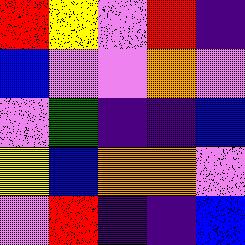[["red", "yellow", "violet", "red", "indigo"], ["blue", "violet", "violet", "orange", "violet"], ["violet", "green", "indigo", "indigo", "blue"], ["yellow", "blue", "orange", "orange", "violet"], ["violet", "red", "indigo", "indigo", "blue"]]